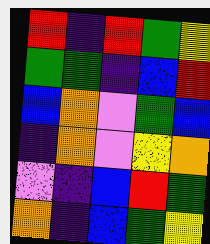[["red", "indigo", "red", "green", "yellow"], ["green", "green", "indigo", "blue", "red"], ["blue", "orange", "violet", "green", "blue"], ["indigo", "orange", "violet", "yellow", "orange"], ["violet", "indigo", "blue", "red", "green"], ["orange", "indigo", "blue", "green", "yellow"]]